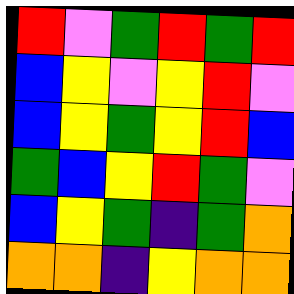[["red", "violet", "green", "red", "green", "red"], ["blue", "yellow", "violet", "yellow", "red", "violet"], ["blue", "yellow", "green", "yellow", "red", "blue"], ["green", "blue", "yellow", "red", "green", "violet"], ["blue", "yellow", "green", "indigo", "green", "orange"], ["orange", "orange", "indigo", "yellow", "orange", "orange"]]